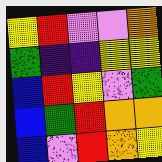[["yellow", "red", "violet", "violet", "orange"], ["green", "indigo", "indigo", "yellow", "yellow"], ["blue", "red", "yellow", "violet", "green"], ["blue", "green", "red", "orange", "orange"], ["blue", "violet", "red", "orange", "yellow"]]